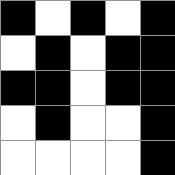[["black", "white", "black", "white", "black"], ["white", "black", "white", "black", "black"], ["black", "black", "white", "black", "black"], ["white", "black", "white", "white", "black"], ["white", "white", "white", "white", "black"]]